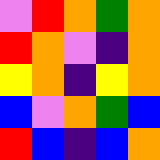[["violet", "red", "orange", "green", "orange"], ["red", "orange", "violet", "indigo", "orange"], ["yellow", "orange", "indigo", "yellow", "orange"], ["blue", "violet", "orange", "green", "blue"], ["red", "blue", "indigo", "blue", "orange"]]